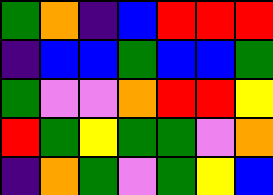[["green", "orange", "indigo", "blue", "red", "red", "red"], ["indigo", "blue", "blue", "green", "blue", "blue", "green"], ["green", "violet", "violet", "orange", "red", "red", "yellow"], ["red", "green", "yellow", "green", "green", "violet", "orange"], ["indigo", "orange", "green", "violet", "green", "yellow", "blue"]]